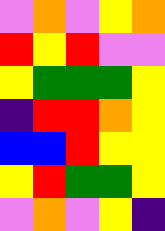[["violet", "orange", "violet", "yellow", "orange"], ["red", "yellow", "red", "violet", "violet"], ["yellow", "green", "green", "green", "yellow"], ["indigo", "red", "red", "orange", "yellow"], ["blue", "blue", "red", "yellow", "yellow"], ["yellow", "red", "green", "green", "yellow"], ["violet", "orange", "violet", "yellow", "indigo"]]